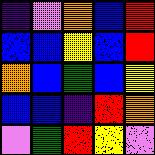[["indigo", "violet", "orange", "blue", "red"], ["blue", "blue", "yellow", "blue", "red"], ["orange", "blue", "green", "blue", "yellow"], ["blue", "blue", "indigo", "red", "orange"], ["violet", "green", "red", "yellow", "violet"]]